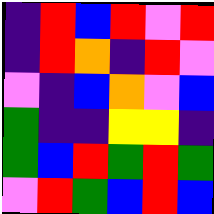[["indigo", "red", "blue", "red", "violet", "red"], ["indigo", "red", "orange", "indigo", "red", "violet"], ["violet", "indigo", "blue", "orange", "violet", "blue"], ["green", "indigo", "indigo", "yellow", "yellow", "indigo"], ["green", "blue", "red", "green", "red", "green"], ["violet", "red", "green", "blue", "red", "blue"]]